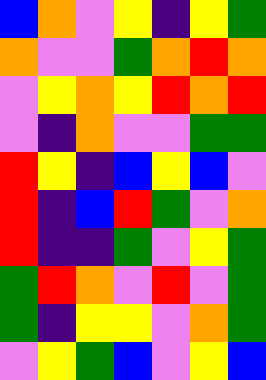[["blue", "orange", "violet", "yellow", "indigo", "yellow", "green"], ["orange", "violet", "violet", "green", "orange", "red", "orange"], ["violet", "yellow", "orange", "yellow", "red", "orange", "red"], ["violet", "indigo", "orange", "violet", "violet", "green", "green"], ["red", "yellow", "indigo", "blue", "yellow", "blue", "violet"], ["red", "indigo", "blue", "red", "green", "violet", "orange"], ["red", "indigo", "indigo", "green", "violet", "yellow", "green"], ["green", "red", "orange", "violet", "red", "violet", "green"], ["green", "indigo", "yellow", "yellow", "violet", "orange", "green"], ["violet", "yellow", "green", "blue", "violet", "yellow", "blue"]]